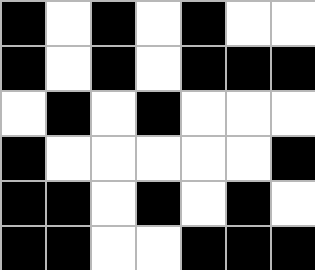[["black", "white", "black", "white", "black", "white", "white"], ["black", "white", "black", "white", "black", "black", "black"], ["white", "black", "white", "black", "white", "white", "white"], ["black", "white", "white", "white", "white", "white", "black"], ["black", "black", "white", "black", "white", "black", "white"], ["black", "black", "white", "white", "black", "black", "black"]]